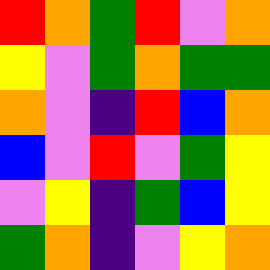[["red", "orange", "green", "red", "violet", "orange"], ["yellow", "violet", "green", "orange", "green", "green"], ["orange", "violet", "indigo", "red", "blue", "orange"], ["blue", "violet", "red", "violet", "green", "yellow"], ["violet", "yellow", "indigo", "green", "blue", "yellow"], ["green", "orange", "indigo", "violet", "yellow", "orange"]]